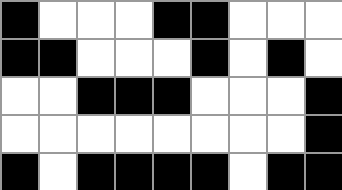[["black", "white", "white", "white", "black", "black", "white", "white", "white"], ["black", "black", "white", "white", "white", "black", "white", "black", "white"], ["white", "white", "black", "black", "black", "white", "white", "white", "black"], ["white", "white", "white", "white", "white", "white", "white", "white", "black"], ["black", "white", "black", "black", "black", "black", "white", "black", "black"]]